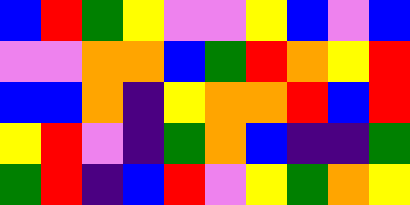[["blue", "red", "green", "yellow", "violet", "violet", "yellow", "blue", "violet", "blue"], ["violet", "violet", "orange", "orange", "blue", "green", "red", "orange", "yellow", "red"], ["blue", "blue", "orange", "indigo", "yellow", "orange", "orange", "red", "blue", "red"], ["yellow", "red", "violet", "indigo", "green", "orange", "blue", "indigo", "indigo", "green"], ["green", "red", "indigo", "blue", "red", "violet", "yellow", "green", "orange", "yellow"]]